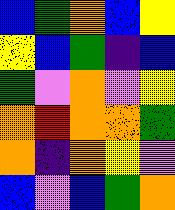[["blue", "green", "orange", "blue", "yellow"], ["yellow", "blue", "green", "indigo", "blue"], ["green", "violet", "orange", "violet", "yellow"], ["orange", "red", "orange", "orange", "green"], ["orange", "indigo", "orange", "yellow", "violet"], ["blue", "violet", "blue", "green", "orange"]]